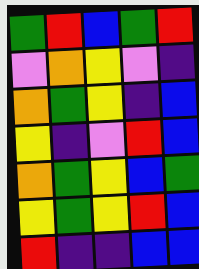[["green", "red", "blue", "green", "red"], ["violet", "orange", "yellow", "violet", "indigo"], ["orange", "green", "yellow", "indigo", "blue"], ["yellow", "indigo", "violet", "red", "blue"], ["orange", "green", "yellow", "blue", "green"], ["yellow", "green", "yellow", "red", "blue"], ["red", "indigo", "indigo", "blue", "blue"]]